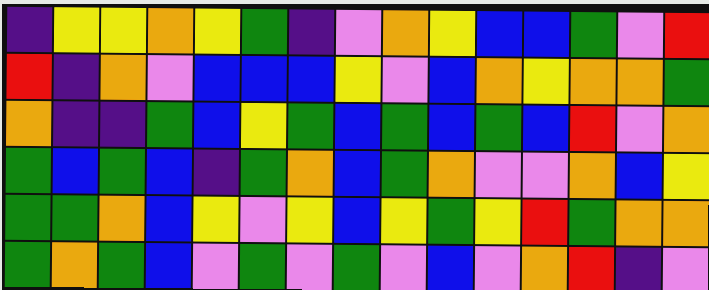[["indigo", "yellow", "yellow", "orange", "yellow", "green", "indigo", "violet", "orange", "yellow", "blue", "blue", "green", "violet", "red"], ["red", "indigo", "orange", "violet", "blue", "blue", "blue", "yellow", "violet", "blue", "orange", "yellow", "orange", "orange", "green"], ["orange", "indigo", "indigo", "green", "blue", "yellow", "green", "blue", "green", "blue", "green", "blue", "red", "violet", "orange"], ["green", "blue", "green", "blue", "indigo", "green", "orange", "blue", "green", "orange", "violet", "violet", "orange", "blue", "yellow"], ["green", "green", "orange", "blue", "yellow", "violet", "yellow", "blue", "yellow", "green", "yellow", "red", "green", "orange", "orange"], ["green", "orange", "green", "blue", "violet", "green", "violet", "green", "violet", "blue", "violet", "orange", "red", "indigo", "violet"]]